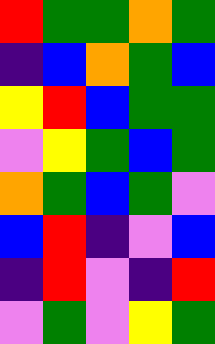[["red", "green", "green", "orange", "green"], ["indigo", "blue", "orange", "green", "blue"], ["yellow", "red", "blue", "green", "green"], ["violet", "yellow", "green", "blue", "green"], ["orange", "green", "blue", "green", "violet"], ["blue", "red", "indigo", "violet", "blue"], ["indigo", "red", "violet", "indigo", "red"], ["violet", "green", "violet", "yellow", "green"]]